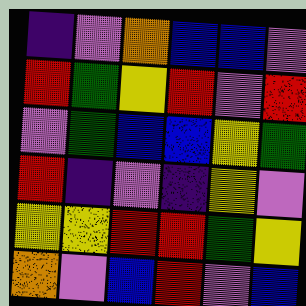[["indigo", "violet", "orange", "blue", "blue", "violet"], ["red", "green", "yellow", "red", "violet", "red"], ["violet", "green", "blue", "blue", "yellow", "green"], ["red", "indigo", "violet", "indigo", "yellow", "violet"], ["yellow", "yellow", "red", "red", "green", "yellow"], ["orange", "violet", "blue", "red", "violet", "blue"]]